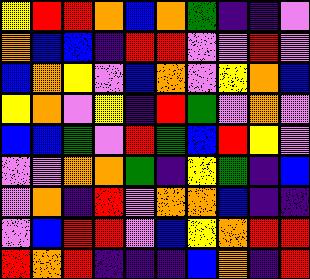[["yellow", "red", "red", "orange", "blue", "orange", "green", "indigo", "indigo", "violet"], ["orange", "blue", "blue", "indigo", "red", "red", "violet", "violet", "red", "violet"], ["blue", "orange", "yellow", "violet", "blue", "orange", "violet", "yellow", "orange", "blue"], ["yellow", "orange", "violet", "yellow", "indigo", "red", "green", "violet", "orange", "violet"], ["blue", "blue", "green", "violet", "red", "green", "blue", "red", "yellow", "violet"], ["violet", "violet", "orange", "orange", "green", "indigo", "yellow", "green", "indigo", "blue"], ["violet", "orange", "indigo", "red", "violet", "orange", "orange", "blue", "indigo", "indigo"], ["violet", "blue", "red", "red", "violet", "blue", "yellow", "orange", "red", "red"], ["red", "orange", "red", "indigo", "indigo", "indigo", "blue", "orange", "indigo", "red"]]